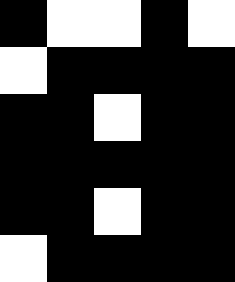[["black", "white", "white", "black", "white"], ["white", "black", "black", "black", "black"], ["black", "black", "white", "black", "black"], ["black", "black", "black", "black", "black"], ["black", "black", "white", "black", "black"], ["white", "black", "black", "black", "black"]]